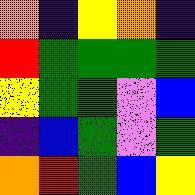[["orange", "indigo", "yellow", "orange", "indigo"], ["red", "green", "green", "green", "green"], ["yellow", "green", "green", "violet", "blue"], ["indigo", "blue", "green", "violet", "green"], ["orange", "red", "green", "blue", "yellow"]]